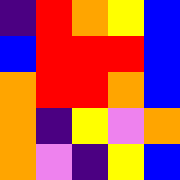[["indigo", "red", "orange", "yellow", "blue"], ["blue", "red", "red", "red", "blue"], ["orange", "red", "red", "orange", "blue"], ["orange", "indigo", "yellow", "violet", "orange"], ["orange", "violet", "indigo", "yellow", "blue"]]